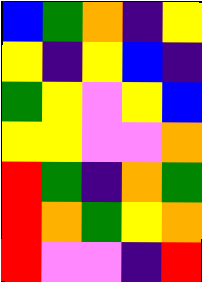[["blue", "green", "orange", "indigo", "yellow"], ["yellow", "indigo", "yellow", "blue", "indigo"], ["green", "yellow", "violet", "yellow", "blue"], ["yellow", "yellow", "violet", "violet", "orange"], ["red", "green", "indigo", "orange", "green"], ["red", "orange", "green", "yellow", "orange"], ["red", "violet", "violet", "indigo", "red"]]